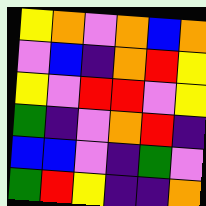[["yellow", "orange", "violet", "orange", "blue", "orange"], ["violet", "blue", "indigo", "orange", "red", "yellow"], ["yellow", "violet", "red", "red", "violet", "yellow"], ["green", "indigo", "violet", "orange", "red", "indigo"], ["blue", "blue", "violet", "indigo", "green", "violet"], ["green", "red", "yellow", "indigo", "indigo", "orange"]]